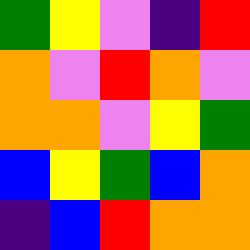[["green", "yellow", "violet", "indigo", "red"], ["orange", "violet", "red", "orange", "violet"], ["orange", "orange", "violet", "yellow", "green"], ["blue", "yellow", "green", "blue", "orange"], ["indigo", "blue", "red", "orange", "orange"]]